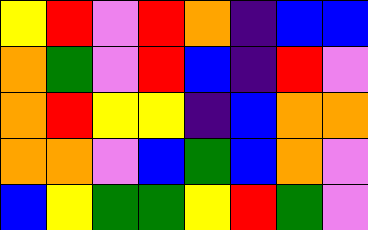[["yellow", "red", "violet", "red", "orange", "indigo", "blue", "blue"], ["orange", "green", "violet", "red", "blue", "indigo", "red", "violet"], ["orange", "red", "yellow", "yellow", "indigo", "blue", "orange", "orange"], ["orange", "orange", "violet", "blue", "green", "blue", "orange", "violet"], ["blue", "yellow", "green", "green", "yellow", "red", "green", "violet"]]